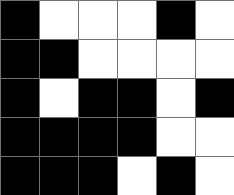[["black", "white", "white", "white", "black", "white"], ["black", "black", "white", "white", "white", "white"], ["black", "white", "black", "black", "white", "black"], ["black", "black", "black", "black", "white", "white"], ["black", "black", "black", "white", "black", "white"]]